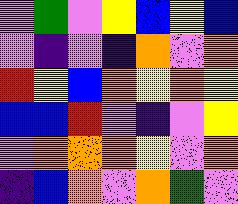[["violet", "green", "violet", "yellow", "blue", "yellow", "blue"], ["violet", "indigo", "violet", "indigo", "orange", "violet", "orange"], ["red", "yellow", "blue", "orange", "yellow", "orange", "yellow"], ["blue", "blue", "red", "violet", "indigo", "violet", "yellow"], ["violet", "orange", "orange", "orange", "yellow", "violet", "orange"], ["indigo", "blue", "orange", "violet", "orange", "green", "violet"]]